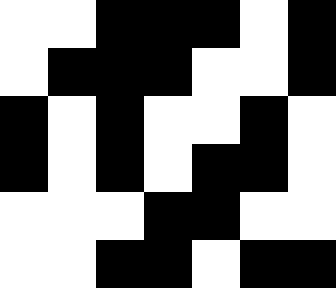[["white", "white", "black", "black", "black", "white", "black"], ["white", "black", "black", "black", "white", "white", "black"], ["black", "white", "black", "white", "white", "black", "white"], ["black", "white", "black", "white", "black", "black", "white"], ["white", "white", "white", "black", "black", "white", "white"], ["white", "white", "black", "black", "white", "black", "black"]]